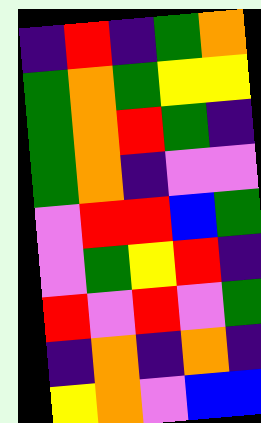[["indigo", "red", "indigo", "green", "orange"], ["green", "orange", "green", "yellow", "yellow"], ["green", "orange", "red", "green", "indigo"], ["green", "orange", "indigo", "violet", "violet"], ["violet", "red", "red", "blue", "green"], ["violet", "green", "yellow", "red", "indigo"], ["red", "violet", "red", "violet", "green"], ["indigo", "orange", "indigo", "orange", "indigo"], ["yellow", "orange", "violet", "blue", "blue"]]